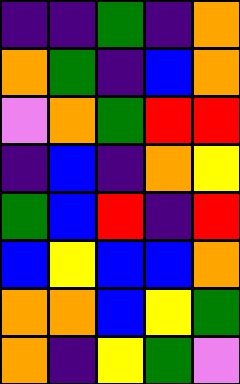[["indigo", "indigo", "green", "indigo", "orange"], ["orange", "green", "indigo", "blue", "orange"], ["violet", "orange", "green", "red", "red"], ["indigo", "blue", "indigo", "orange", "yellow"], ["green", "blue", "red", "indigo", "red"], ["blue", "yellow", "blue", "blue", "orange"], ["orange", "orange", "blue", "yellow", "green"], ["orange", "indigo", "yellow", "green", "violet"]]